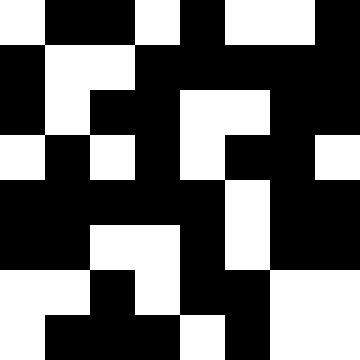[["white", "black", "black", "white", "black", "white", "white", "black"], ["black", "white", "white", "black", "black", "black", "black", "black"], ["black", "white", "black", "black", "white", "white", "black", "black"], ["white", "black", "white", "black", "white", "black", "black", "white"], ["black", "black", "black", "black", "black", "white", "black", "black"], ["black", "black", "white", "white", "black", "white", "black", "black"], ["white", "white", "black", "white", "black", "black", "white", "white"], ["white", "black", "black", "black", "white", "black", "white", "white"]]